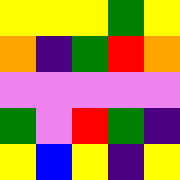[["yellow", "yellow", "yellow", "green", "yellow"], ["orange", "indigo", "green", "red", "orange"], ["violet", "violet", "violet", "violet", "violet"], ["green", "violet", "red", "green", "indigo"], ["yellow", "blue", "yellow", "indigo", "yellow"]]